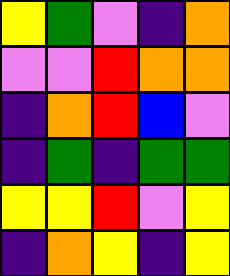[["yellow", "green", "violet", "indigo", "orange"], ["violet", "violet", "red", "orange", "orange"], ["indigo", "orange", "red", "blue", "violet"], ["indigo", "green", "indigo", "green", "green"], ["yellow", "yellow", "red", "violet", "yellow"], ["indigo", "orange", "yellow", "indigo", "yellow"]]